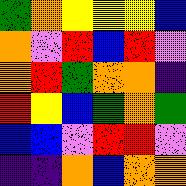[["green", "orange", "yellow", "yellow", "yellow", "blue"], ["orange", "violet", "red", "blue", "red", "violet"], ["orange", "red", "green", "orange", "orange", "indigo"], ["red", "yellow", "blue", "green", "orange", "green"], ["blue", "blue", "violet", "red", "red", "violet"], ["indigo", "indigo", "orange", "blue", "orange", "orange"]]